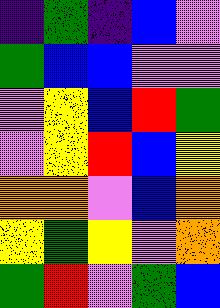[["indigo", "green", "indigo", "blue", "violet"], ["green", "blue", "blue", "violet", "violet"], ["violet", "yellow", "blue", "red", "green"], ["violet", "yellow", "red", "blue", "yellow"], ["orange", "orange", "violet", "blue", "orange"], ["yellow", "green", "yellow", "violet", "orange"], ["green", "red", "violet", "green", "blue"]]